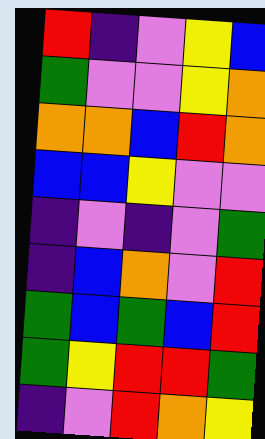[["red", "indigo", "violet", "yellow", "blue"], ["green", "violet", "violet", "yellow", "orange"], ["orange", "orange", "blue", "red", "orange"], ["blue", "blue", "yellow", "violet", "violet"], ["indigo", "violet", "indigo", "violet", "green"], ["indigo", "blue", "orange", "violet", "red"], ["green", "blue", "green", "blue", "red"], ["green", "yellow", "red", "red", "green"], ["indigo", "violet", "red", "orange", "yellow"]]